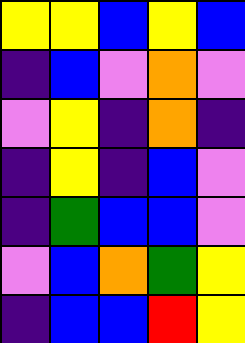[["yellow", "yellow", "blue", "yellow", "blue"], ["indigo", "blue", "violet", "orange", "violet"], ["violet", "yellow", "indigo", "orange", "indigo"], ["indigo", "yellow", "indigo", "blue", "violet"], ["indigo", "green", "blue", "blue", "violet"], ["violet", "blue", "orange", "green", "yellow"], ["indigo", "blue", "blue", "red", "yellow"]]